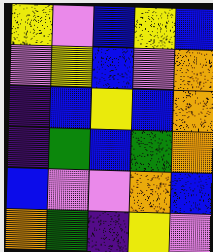[["yellow", "violet", "blue", "yellow", "blue"], ["violet", "yellow", "blue", "violet", "orange"], ["indigo", "blue", "yellow", "blue", "orange"], ["indigo", "green", "blue", "green", "orange"], ["blue", "violet", "violet", "orange", "blue"], ["orange", "green", "indigo", "yellow", "violet"]]